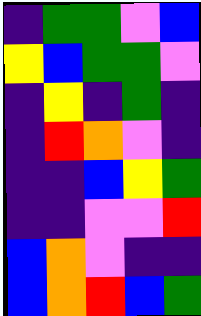[["indigo", "green", "green", "violet", "blue"], ["yellow", "blue", "green", "green", "violet"], ["indigo", "yellow", "indigo", "green", "indigo"], ["indigo", "red", "orange", "violet", "indigo"], ["indigo", "indigo", "blue", "yellow", "green"], ["indigo", "indigo", "violet", "violet", "red"], ["blue", "orange", "violet", "indigo", "indigo"], ["blue", "orange", "red", "blue", "green"]]